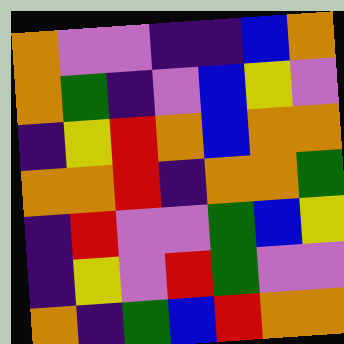[["orange", "violet", "violet", "indigo", "indigo", "blue", "orange"], ["orange", "green", "indigo", "violet", "blue", "yellow", "violet"], ["indigo", "yellow", "red", "orange", "blue", "orange", "orange"], ["orange", "orange", "red", "indigo", "orange", "orange", "green"], ["indigo", "red", "violet", "violet", "green", "blue", "yellow"], ["indigo", "yellow", "violet", "red", "green", "violet", "violet"], ["orange", "indigo", "green", "blue", "red", "orange", "orange"]]